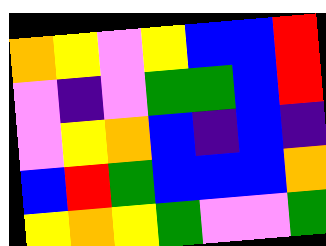[["orange", "yellow", "violet", "yellow", "blue", "blue", "red"], ["violet", "indigo", "violet", "green", "green", "blue", "red"], ["violet", "yellow", "orange", "blue", "indigo", "blue", "indigo"], ["blue", "red", "green", "blue", "blue", "blue", "orange"], ["yellow", "orange", "yellow", "green", "violet", "violet", "green"]]